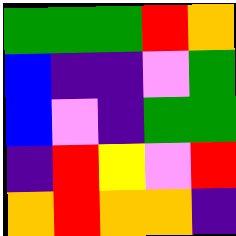[["green", "green", "green", "red", "orange"], ["blue", "indigo", "indigo", "violet", "green"], ["blue", "violet", "indigo", "green", "green"], ["indigo", "red", "yellow", "violet", "red"], ["orange", "red", "orange", "orange", "indigo"]]